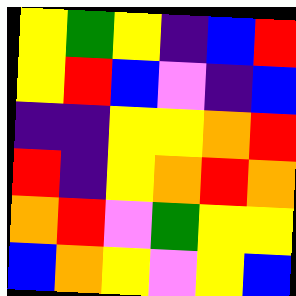[["yellow", "green", "yellow", "indigo", "blue", "red"], ["yellow", "red", "blue", "violet", "indigo", "blue"], ["indigo", "indigo", "yellow", "yellow", "orange", "red"], ["red", "indigo", "yellow", "orange", "red", "orange"], ["orange", "red", "violet", "green", "yellow", "yellow"], ["blue", "orange", "yellow", "violet", "yellow", "blue"]]